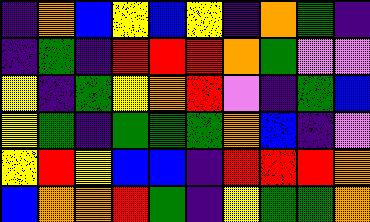[["indigo", "orange", "blue", "yellow", "blue", "yellow", "indigo", "orange", "green", "indigo"], ["indigo", "green", "indigo", "red", "red", "red", "orange", "green", "violet", "violet"], ["yellow", "indigo", "green", "yellow", "orange", "red", "violet", "indigo", "green", "blue"], ["yellow", "green", "indigo", "green", "green", "green", "orange", "blue", "indigo", "violet"], ["yellow", "red", "yellow", "blue", "blue", "indigo", "red", "red", "red", "orange"], ["blue", "orange", "orange", "red", "green", "indigo", "yellow", "green", "green", "orange"]]